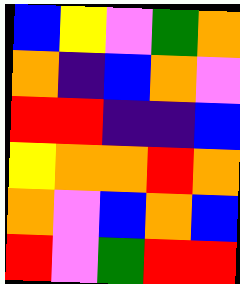[["blue", "yellow", "violet", "green", "orange"], ["orange", "indigo", "blue", "orange", "violet"], ["red", "red", "indigo", "indigo", "blue"], ["yellow", "orange", "orange", "red", "orange"], ["orange", "violet", "blue", "orange", "blue"], ["red", "violet", "green", "red", "red"]]